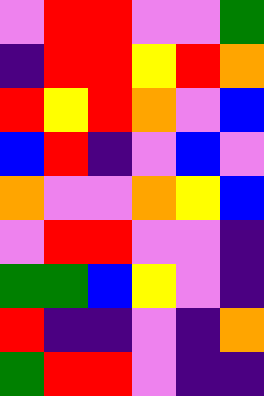[["violet", "red", "red", "violet", "violet", "green"], ["indigo", "red", "red", "yellow", "red", "orange"], ["red", "yellow", "red", "orange", "violet", "blue"], ["blue", "red", "indigo", "violet", "blue", "violet"], ["orange", "violet", "violet", "orange", "yellow", "blue"], ["violet", "red", "red", "violet", "violet", "indigo"], ["green", "green", "blue", "yellow", "violet", "indigo"], ["red", "indigo", "indigo", "violet", "indigo", "orange"], ["green", "red", "red", "violet", "indigo", "indigo"]]